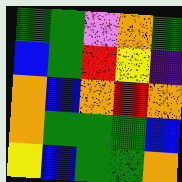[["green", "green", "violet", "orange", "green"], ["blue", "green", "red", "yellow", "indigo"], ["orange", "blue", "orange", "red", "orange"], ["orange", "green", "green", "green", "blue"], ["yellow", "blue", "green", "green", "orange"]]